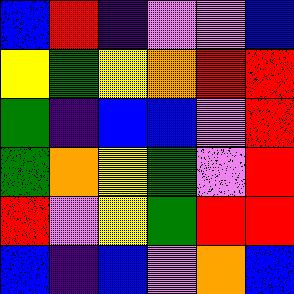[["blue", "red", "indigo", "violet", "violet", "blue"], ["yellow", "green", "yellow", "orange", "red", "red"], ["green", "indigo", "blue", "blue", "violet", "red"], ["green", "orange", "yellow", "green", "violet", "red"], ["red", "violet", "yellow", "green", "red", "red"], ["blue", "indigo", "blue", "violet", "orange", "blue"]]